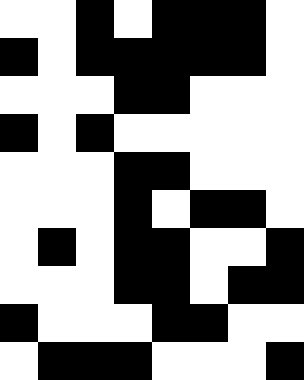[["white", "white", "black", "white", "black", "black", "black", "white"], ["black", "white", "black", "black", "black", "black", "black", "white"], ["white", "white", "white", "black", "black", "white", "white", "white"], ["black", "white", "black", "white", "white", "white", "white", "white"], ["white", "white", "white", "black", "black", "white", "white", "white"], ["white", "white", "white", "black", "white", "black", "black", "white"], ["white", "black", "white", "black", "black", "white", "white", "black"], ["white", "white", "white", "black", "black", "white", "black", "black"], ["black", "white", "white", "white", "black", "black", "white", "white"], ["white", "black", "black", "black", "white", "white", "white", "black"]]